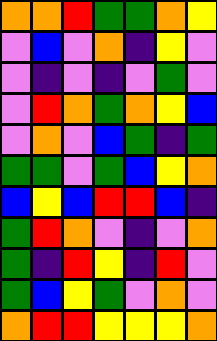[["orange", "orange", "red", "green", "green", "orange", "yellow"], ["violet", "blue", "violet", "orange", "indigo", "yellow", "violet"], ["violet", "indigo", "violet", "indigo", "violet", "green", "violet"], ["violet", "red", "orange", "green", "orange", "yellow", "blue"], ["violet", "orange", "violet", "blue", "green", "indigo", "green"], ["green", "green", "violet", "green", "blue", "yellow", "orange"], ["blue", "yellow", "blue", "red", "red", "blue", "indigo"], ["green", "red", "orange", "violet", "indigo", "violet", "orange"], ["green", "indigo", "red", "yellow", "indigo", "red", "violet"], ["green", "blue", "yellow", "green", "violet", "orange", "violet"], ["orange", "red", "red", "yellow", "yellow", "yellow", "orange"]]